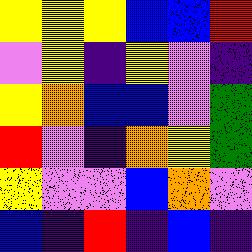[["yellow", "yellow", "yellow", "blue", "blue", "red"], ["violet", "yellow", "indigo", "yellow", "violet", "indigo"], ["yellow", "orange", "blue", "blue", "violet", "green"], ["red", "violet", "indigo", "orange", "yellow", "green"], ["yellow", "violet", "violet", "blue", "orange", "violet"], ["blue", "indigo", "red", "indigo", "blue", "indigo"]]